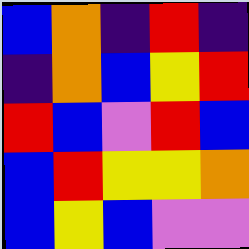[["blue", "orange", "indigo", "red", "indigo"], ["indigo", "orange", "blue", "yellow", "red"], ["red", "blue", "violet", "red", "blue"], ["blue", "red", "yellow", "yellow", "orange"], ["blue", "yellow", "blue", "violet", "violet"]]